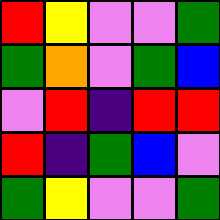[["red", "yellow", "violet", "violet", "green"], ["green", "orange", "violet", "green", "blue"], ["violet", "red", "indigo", "red", "red"], ["red", "indigo", "green", "blue", "violet"], ["green", "yellow", "violet", "violet", "green"]]